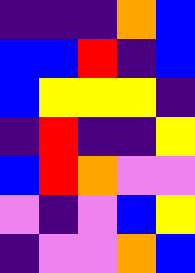[["indigo", "indigo", "indigo", "orange", "blue"], ["blue", "blue", "red", "indigo", "blue"], ["blue", "yellow", "yellow", "yellow", "indigo"], ["indigo", "red", "indigo", "indigo", "yellow"], ["blue", "red", "orange", "violet", "violet"], ["violet", "indigo", "violet", "blue", "yellow"], ["indigo", "violet", "violet", "orange", "blue"]]